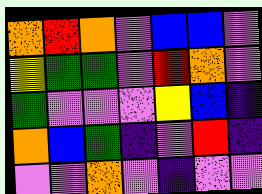[["orange", "red", "orange", "violet", "blue", "blue", "violet"], ["yellow", "green", "green", "violet", "red", "orange", "violet"], ["green", "violet", "violet", "violet", "yellow", "blue", "indigo"], ["orange", "blue", "green", "indigo", "violet", "red", "indigo"], ["violet", "violet", "orange", "violet", "indigo", "violet", "violet"]]